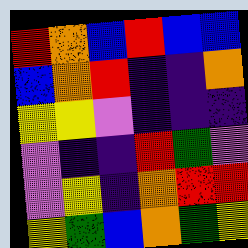[["red", "orange", "blue", "red", "blue", "blue"], ["blue", "orange", "red", "indigo", "indigo", "orange"], ["yellow", "yellow", "violet", "indigo", "indigo", "indigo"], ["violet", "indigo", "indigo", "red", "green", "violet"], ["violet", "yellow", "indigo", "orange", "red", "red"], ["yellow", "green", "blue", "orange", "green", "yellow"]]